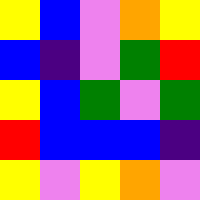[["yellow", "blue", "violet", "orange", "yellow"], ["blue", "indigo", "violet", "green", "red"], ["yellow", "blue", "green", "violet", "green"], ["red", "blue", "blue", "blue", "indigo"], ["yellow", "violet", "yellow", "orange", "violet"]]